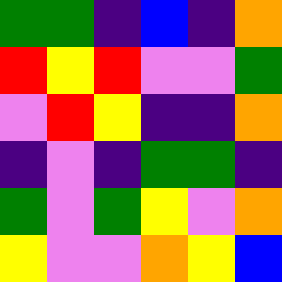[["green", "green", "indigo", "blue", "indigo", "orange"], ["red", "yellow", "red", "violet", "violet", "green"], ["violet", "red", "yellow", "indigo", "indigo", "orange"], ["indigo", "violet", "indigo", "green", "green", "indigo"], ["green", "violet", "green", "yellow", "violet", "orange"], ["yellow", "violet", "violet", "orange", "yellow", "blue"]]